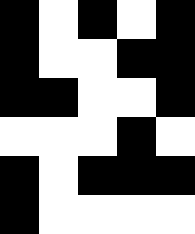[["black", "white", "black", "white", "black"], ["black", "white", "white", "black", "black"], ["black", "black", "white", "white", "black"], ["white", "white", "white", "black", "white"], ["black", "white", "black", "black", "black"], ["black", "white", "white", "white", "white"]]